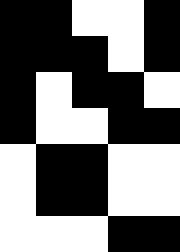[["black", "black", "white", "white", "black"], ["black", "black", "black", "white", "black"], ["black", "white", "black", "black", "white"], ["black", "white", "white", "black", "black"], ["white", "black", "black", "white", "white"], ["white", "black", "black", "white", "white"], ["white", "white", "white", "black", "black"]]